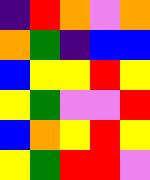[["indigo", "red", "orange", "violet", "orange"], ["orange", "green", "indigo", "blue", "blue"], ["blue", "yellow", "yellow", "red", "yellow"], ["yellow", "green", "violet", "violet", "red"], ["blue", "orange", "yellow", "red", "yellow"], ["yellow", "green", "red", "red", "violet"]]